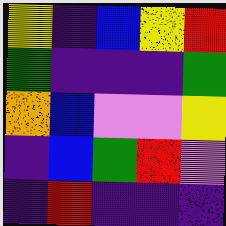[["yellow", "indigo", "blue", "yellow", "red"], ["green", "indigo", "indigo", "indigo", "green"], ["orange", "blue", "violet", "violet", "yellow"], ["indigo", "blue", "green", "red", "violet"], ["indigo", "red", "indigo", "indigo", "indigo"]]